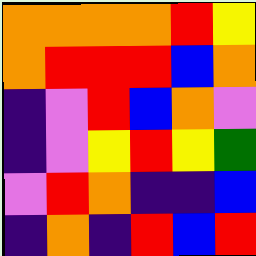[["orange", "orange", "orange", "orange", "red", "yellow"], ["orange", "red", "red", "red", "blue", "orange"], ["indigo", "violet", "red", "blue", "orange", "violet"], ["indigo", "violet", "yellow", "red", "yellow", "green"], ["violet", "red", "orange", "indigo", "indigo", "blue"], ["indigo", "orange", "indigo", "red", "blue", "red"]]